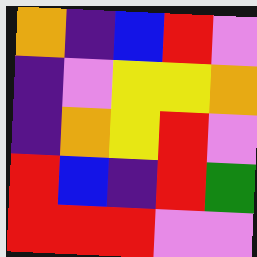[["orange", "indigo", "blue", "red", "violet"], ["indigo", "violet", "yellow", "yellow", "orange"], ["indigo", "orange", "yellow", "red", "violet"], ["red", "blue", "indigo", "red", "green"], ["red", "red", "red", "violet", "violet"]]